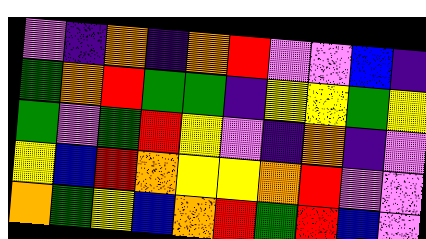[["violet", "indigo", "orange", "indigo", "orange", "red", "violet", "violet", "blue", "indigo"], ["green", "orange", "red", "green", "green", "indigo", "yellow", "yellow", "green", "yellow"], ["green", "violet", "green", "red", "yellow", "violet", "indigo", "orange", "indigo", "violet"], ["yellow", "blue", "red", "orange", "yellow", "yellow", "orange", "red", "violet", "violet"], ["orange", "green", "yellow", "blue", "orange", "red", "green", "red", "blue", "violet"]]